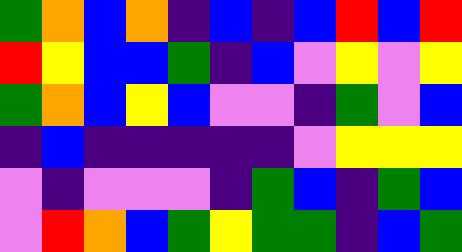[["green", "orange", "blue", "orange", "indigo", "blue", "indigo", "blue", "red", "blue", "red"], ["red", "yellow", "blue", "blue", "green", "indigo", "blue", "violet", "yellow", "violet", "yellow"], ["green", "orange", "blue", "yellow", "blue", "violet", "violet", "indigo", "green", "violet", "blue"], ["indigo", "blue", "indigo", "indigo", "indigo", "indigo", "indigo", "violet", "yellow", "yellow", "yellow"], ["violet", "indigo", "violet", "violet", "violet", "indigo", "green", "blue", "indigo", "green", "blue"], ["violet", "red", "orange", "blue", "green", "yellow", "green", "green", "indigo", "blue", "green"]]